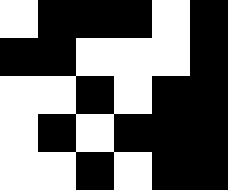[["white", "black", "black", "black", "white", "black"], ["black", "black", "white", "white", "white", "black"], ["white", "white", "black", "white", "black", "black"], ["white", "black", "white", "black", "black", "black"], ["white", "white", "black", "white", "black", "black"]]